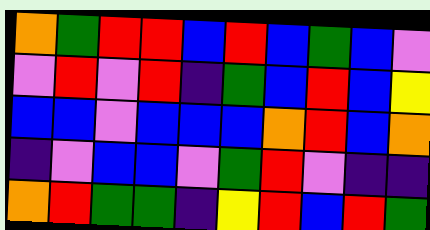[["orange", "green", "red", "red", "blue", "red", "blue", "green", "blue", "violet"], ["violet", "red", "violet", "red", "indigo", "green", "blue", "red", "blue", "yellow"], ["blue", "blue", "violet", "blue", "blue", "blue", "orange", "red", "blue", "orange"], ["indigo", "violet", "blue", "blue", "violet", "green", "red", "violet", "indigo", "indigo"], ["orange", "red", "green", "green", "indigo", "yellow", "red", "blue", "red", "green"]]